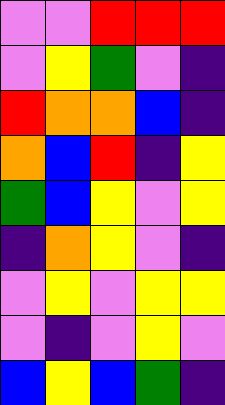[["violet", "violet", "red", "red", "red"], ["violet", "yellow", "green", "violet", "indigo"], ["red", "orange", "orange", "blue", "indigo"], ["orange", "blue", "red", "indigo", "yellow"], ["green", "blue", "yellow", "violet", "yellow"], ["indigo", "orange", "yellow", "violet", "indigo"], ["violet", "yellow", "violet", "yellow", "yellow"], ["violet", "indigo", "violet", "yellow", "violet"], ["blue", "yellow", "blue", "green", "indigo"]]